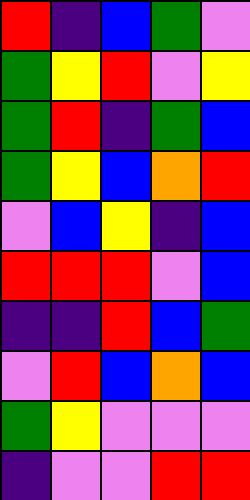[["red", "indigo", "blue", "green", "violet"], ["green", "yellow", "red", "violet", "yellow"], ["green", "red", "indigo", "green", "blue"], ["green", "yellow", "blue", "orange", "red"], ["violet", "blue", "yellow", "indigo", "blue"], ["red", "red", "red", "violet", "blue"], ["indigo", "indigo", "red", "blue", "green"], ["violet", "red", "blue", "orange", "blue"], ["green", "yellow", "violet", "violet", "violet"], ["indigo", "violet", "violet", "red", "red"]]